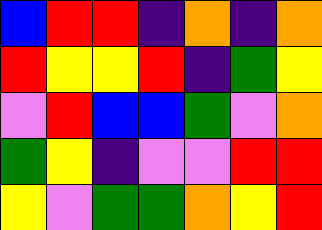[["blue", "red", "red", "indigo", "orange", "indigo", "orange"], ["red", "yellow", "yellow", "red", "indigo", "green", "yellow"], ["violet", "red", "blue", "blue", "green", "violet", "orange"], ["green", "yellow", "indigo", "violet", "violet", "red", "red"], ["yellow", "violet", "green", "green", "orange", "yellow", "red"]]